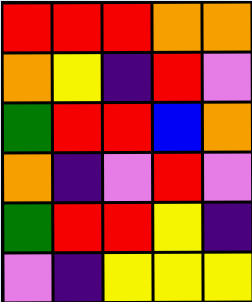[["red", "red", "red", "orange", "orange"], ["orange", "yellow", "indigo", "red", "violet"], ["green", "red", "red", "blue", "orange"], ["orange", "indigo", "violet", "red", "violet"], ["green", "red", "red", "yellow", "indigo"], ["violet", "indigo", "yellow", "yellow", "yellow"]]